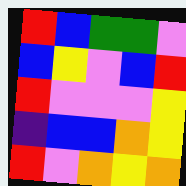[["red", "blue", "green", "green", "violet"], ["blue", "yellow", "violet", "blue", "red"], ["red", "violet", "violet", "violet", "yellow"], ["indigo", "blue", "blue", "orange", "yellow"], ["red", "violet", "orange", "yellow", "orange"]]